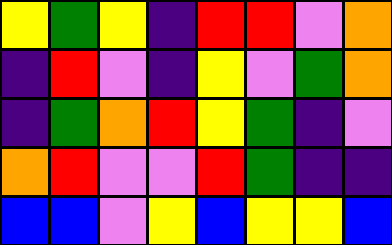[["yellow", "green", "yellow", "indigo", "red", "red", "violet", "orange"], ["indigo", "red", "violet", "indigo", "yellow", "violet", "green", "orange"], ["indigo", "green", "orange", "red", "yellow", "green", "indigo", "violet"], ["orange", "red", "violet", "violet", "red", "green", "indigo", "indigo"], ["blue", "blue", "violet", "yellow", "blue", "yellow", "yellow", "blue"]]